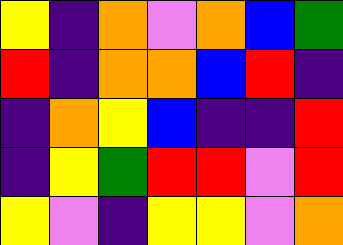[["yellow", "indigo", "orange", "violet", "orange", "blue", "green"], ["red", "indigo", "orange", "orange", "blue", "red", "indigo"], ["indigo", "orange", "yellow", "blue", "indigo", "indigo", "red"], ["indigo", "yellow", "green", "red", "red", "violet", "red"], ["yellow", "violet", "indigo", "yellow", "yellow", "violet", "orange"]]